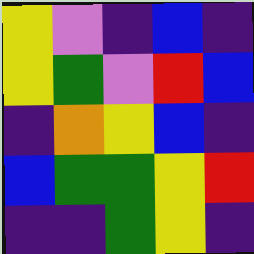[["yellow", "violet", "indigo", "blue", "indigo"], ["yellow", "green", "violet", "red", "blue"], ["indigo", "orange", "yellow", "blue", "indigo"], ["blue", "green", "green", "yellow", "red"], ["indigo", "indigo", "green", "yellow", "indigo"]]